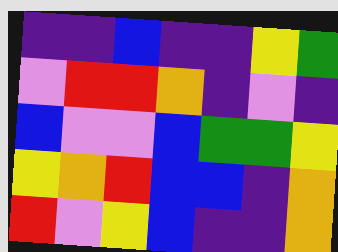[["indigo", "indigo", "blue", "indigo", "indigo", "yellow", "green"], ["violet", "red", "red", "orange", "indigo", "violet", "indigo"], ["blue", "violet", "violet", "blue", "green", "green", "yellow"], ["yellow", "orange", "red", "blue", "blue", "indigo", "orange"], ["red", "violet", "yellow", "blue", "indigo", "indigo", "orange"]]